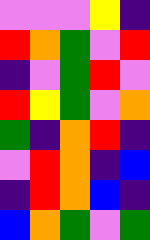[["violet", "violet", "violet", "yellow", "indigo"], ["red", "orange", "green", "violet", "red"], ["indigo", "violet", "green", "red", "violet"], ["red", "yellow", "green", "violet", "orange"], ["green", "indigo", "orange", "red", "indigo"], ["violet", "red", "orange", "indigo", "blue"], ["indigo", "red", "orange", "blue", "indigo"], ["blue", "orange", "green", "violet", "green"]]